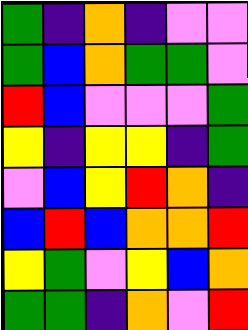[["green", "indigo", "orange", "indigo", "violet", "violet"], ["green", "blue", "orange", "green", "green", "violet"], ["red", "blue", "violet", "violet", "violet", "green"], ["yellow", "indigo", "yellow", "yellow", "indigo", "green"], ["violet", "blue", "yellow", "red", "orange", "indigo"], ["blue", "red", "blue", "orange", "orange", "red"], ["yellow", "green", "violet", "yellow", "blue", "orange"], ["green", "green", "indigo", "orange", "violet", "red"]]